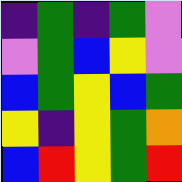[["indigo", "green", "indigo", "green", "violet"], ["violet", "green", "blue", "yellow", "violet"], ["blue", "green", "yellow", "blue", "green"], ["yellow", "indigo", "yellow", "green", "orange"], ["blue", "red", "yellow", "green", "red"]]